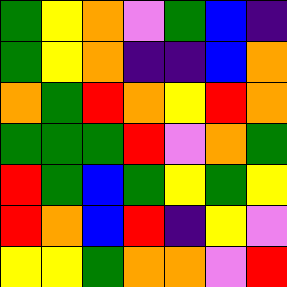[["green", "yellow", "orange", "violet", "green", "blue", "indigo"], ["green", "yellow", "orange", "indigo", "indigo", "blue", "orange"], ["orange", "green", "red", "orange", "yellow", "red", "orange"], ["green", "green", "green", "red", "violet", "orange", "green"], ["red", "green", "blue", "green", "yellow", "green", "yellow"], ["red", "orange", "blue", "red", "indigo", "yellow", "violet"], ["yellow", "yellow", "green", "orange", "orange", "violet", "red"]]